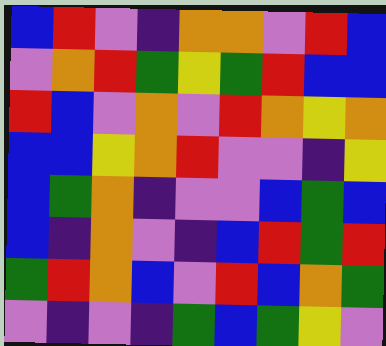[["blue", "red", "violet", "indigo", "orange", "orange", "violet", "red", "blue"], ["violet", "orange", "red", "green", "yellow", "green", "red", "blue", "blue"], ["red", "blue", "violet", "orange", "violet", "red", "orange", "yellow", "orange"], ["blue", "blue", "yellow", "orange", "red", "violet", "violet", "indigo", "yellow"], ["blue", "green", "orange", "indigo", "violet", "violet", "blue", "green", "blue"], ["blue", "indigo", "orange", "violet", "indigo", "blue", "red", "green", "red"], ["green", "red", "orange", "blue", "violet", "red", "blue", "orange", "green"], ["violet", "indigo", "violet", "indigo", "green", "blue", "green", "yellow", "violet"]]